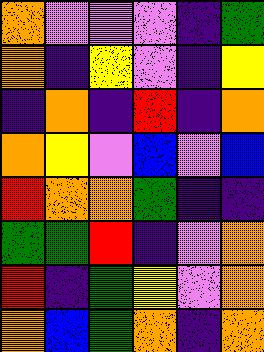[["orange", "violet", "violet", "violet", "indigo", "green"], ["orange", "indigo", "yellow", "violet", "indigo", "yellow"], ["indigo", "orange", "indigo", "red", "indigo", "orange"], ["orange", "yellow", "violet", "blue", "violet", "blue"], ["red", "orange", "orange", "green", "indigo", "indigo"], ["green", "green", "red", "indigo", "violet", "orange"], ["red", "indigo", "green", "yellow", "violet", "orange"], ["orange", "blue", "green", "orange", "indigo", "orange"]]